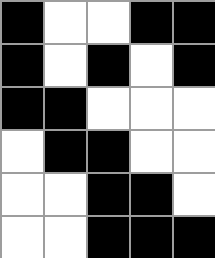[["black", "white", "white", "black", "black"], ["black", "white", "black", "white", "black"], ["black", "black", "white", "white", "white"], ["white", "black", "black", "white", "white"], ["white", "white", "black", "black", "white"], ["white", "white", "black", "black", "black"]]